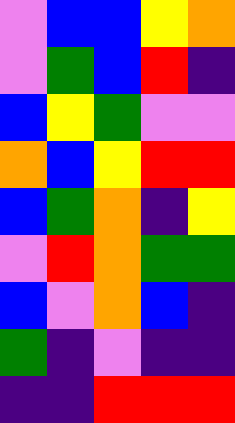[["violet", "blue", "blue", "yellow", "orange"], ["violet", "green", "blue", "red", "indigo"], ["blue", "yellow", "green", "violet", "violet"], ["orange", "blue", "yellow", "red", "red"], ["blue", "green", "orange", "indigo", "yellow"], ["violet", "red", "orange", "green", "green"], ["blue", "violet", "orange", "blue", "indigo"], ["green", "indigo", "violet", "indigo", "indigo"], ["indigo", "indigo", "red", "red", "red"]]